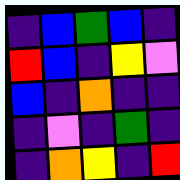[["indigo", "blue", "green", "blue", "indigo"], ["red", "blue", "indigo", "yellow", "violet"], ["blue", "indigo", "orange", "indigo", "indigo"], ["indigo", "violet", "indigo", "green", "indigo"], ["indigo", "orange", "yellow", "indigo", "red"]]